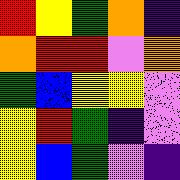[["red", "yellow", "green", "orange", "indigo"], ["orange", "red", "red", "violet", "orange"], ["green", "blue", "yellow", "yellow", "violet"], ["yellow", "red", "green", "indigo", "violet"], ["yellow", "blue", "green", "violet", "indigo"]]